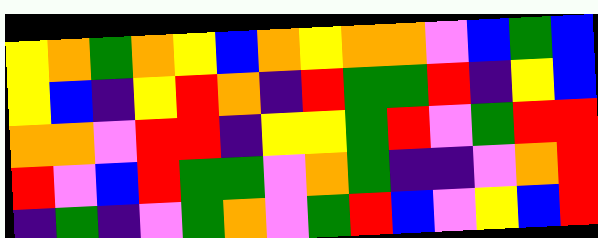[["yellow", "orange", "green", "orange", "yellow", "blue", "orange", "yellow", "orange", "orange", "violet", "blue", "green", "blue"], ["yellow", "blue", "indigo", "yellow", "red", "orange", "indigo", "red", "green", "green", "red", "indigo", "yellow", "blue"], ["orange", "orange", "violet", "red", "red", "indigo", "yellow", "yellow", "green", "red", "violet", "green", "red", "red"], ["red", "violet", "blue", "red", "green", "green", "violet", "orange", "green", "indigo", "indigo", "violet", "orange", "red"], ["indigo", "green", "indigo", "violet", "green", "orange", "violet", "green", "red", "blue", "violet", "yellow", "blue", "red"]]